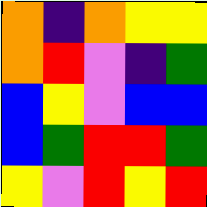[["orange", "indigo", "orange", "yellow", "yellow"], ["orange", "red", "violet", "indigo", "green"], ["blue", "yellow", "violet", "blue", "blue"], ["blue", "green", "red", "red", "green"], ["yellow", "violet", "red", "yellow", "red"]]